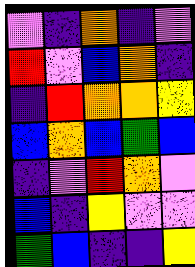[["violet", "indigo", "orange", "indigo", "violet"], ["red", "violet", "blue", "orange", "indigo"], ["indigo", "red", "orange", "orange", "yellow"], ["blue", "orange", "blue", "green", "blue"], ["indigo", "violet", "red", "orange", "violet"], ["blue", "indigo", "yellow", "violet", "violet"], ["green", "blue", "indigo", "indigo", "yellow"]]